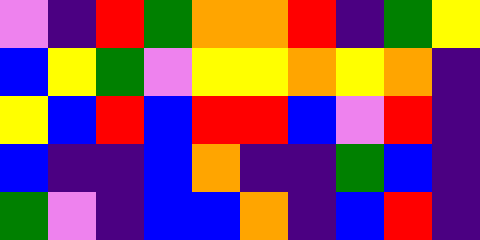[["violet", "indigo", "red", "green", "orange", "orange", "red", "indigo", "green", "yellow"], ["blue", "yellow", "green", "violet", "yellow", "yellow", "orange", "yellow", "orange", "indigo"], ["yellow", "blue", "red", "blue", "red", "red", "blue", "violet", "red", "indigo"], ["blue", "indigo", "indigo", "blue", "orange", "indigo", "indigo", "green", "blue", "indigo"], ["green", "violet", "indigo", "blue", "blue", "orange", "indigo", "blue", "red", "indigo"]]